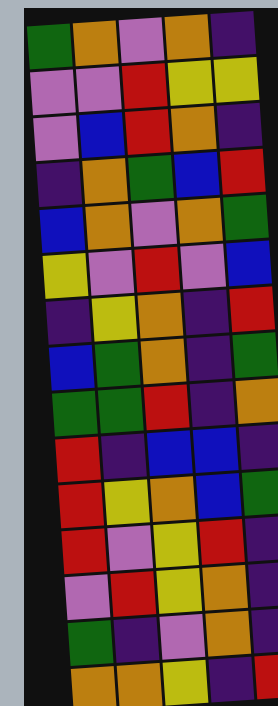[["green", "orange", "violet", "orange", "indigo"], ["violet", "violet", "red", "yellow", "yellow"], ["violet", "blue", "red", "orange", "indigo"], ["indigo", "orange", "green", "blue", "red"], ["blue", "orange", "violet", "orange", "green"], ["yellow", "violet", "red", "violet", "blue"], ["indigo", "yellow", "orange", "indigo", "red"], ["blue", "green", "orange", "indigo", "green"], ["green", "green", "red", "indigo", "orange"], ["red", "indigo", "blue", "blue", "indigo"], ["red", "yellow", "orange", "blue", "green"], ["red", "violet", "yellow", "red", "indigo"], ["violet", "red", "yellow", "orange", "indigo"], ["green", "indigo", "violet", "orange", "indigo"], ["orange", "orange", "yellow", "indigo", "red"]]